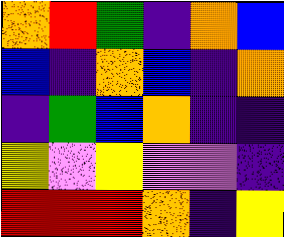[["orange", "red", "green", "indigo", "orange", "blue"], ["blue", "indigo", "orange", "blue", "indigo", "orange"], ["indigo", "green", "blue", "orange", "indigo", "indigo"], ["yellow", "violet", "yellow", "violet", "violet", "indigo"], ["red", "red", "red", "orange", "indigo", "yellow"]]